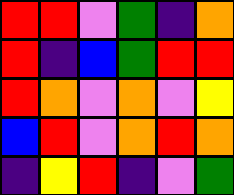[["red", "red", "violet", "green", "indigo", "orange"], ["red", "indigo", "blue", "green", "red", "red"], ["red", "orange", "violet", "orange", "violet", "yellow"], ["blue", "red", "violet", "orange", "red", "orange"], ["indigo", "yellow", "red", "indigo", "violet", "green"]]